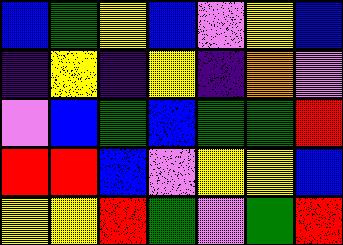[["blue", "green", "yellow", "blue", "violet", "yellow", "blue"], ["indigo", "yellow", "indigo", "yellow", "indigo", "orange", "violet"], ["violet", "blue", "green", "blue", "green", "green", "red"], ["red", "red", "blue", "violet", "yellow", "yellow", "blue"], ["yellow", "yellow", "red", "green", "violet", "green", "red"]]